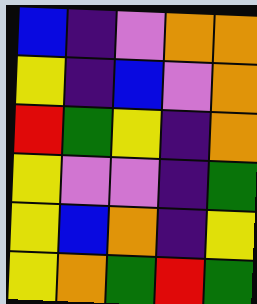[["blue", "indigo", "violet", "orange", "orange"], ["yellow", "indigo", "blue", "violet", "orange"], ["red", "green", "yellow", "indigo", "orange"], ["yellow", "violet", "violet", "indigo", "green"], ["yellow", "blue", "orange", "indigo", "yellow"], ["yellow", "orange", "green", "red", "green"]]